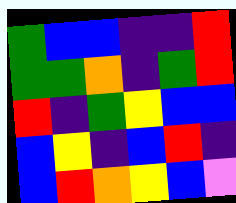[["green", "blue", "blue", "indigo", "indigo", "red"], ["green", "green", "orange", "indigo", "green", "red"], ["red", "indigo", "green", "yellow", "blue", "blue"], ["blue", "yellow", "indigo", "blue", "red", "indigo"], ["blue", "red", "orange", "yellow", "blue", "violet"]]